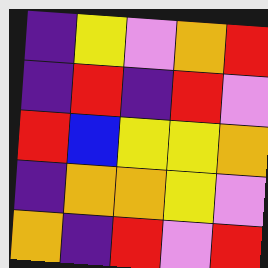[["indigo", "yellow", "violet", "orange", "red"], ["indigo", "red", "indigo", "red", "violet"], ["red", "blue", "yellow", "yellow", "orange"], ["indigo", "orange", "orange", "yellow", "violet"], ["orange", "indigo", "red", "violet", "red"]]